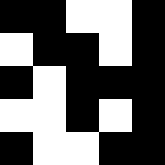[["black", "black", "white", "white", "black"], ["white", "black", "black", "white", "black"], ["black", "white", "black", "black", "black"], ["white", "white", "black", "white", "black"], ["black", "white", "white", "black", "black"]]